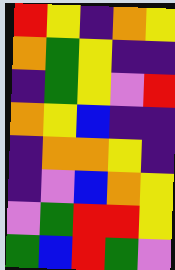[["red", "yellow", "indigo", "orange", "yellow"], ["orange", "green", "yellow", "indigo", "indigo"], ["indigo", "green", "yellow", "violet", "red"], ["orange", "yellow", "blue", "indigo", "indigo"], ["indigo", "orange", "orange", "yellow", "indigo"], ["indigo", "violet", "blue", "orange", "yellow"], ["violet", "green", "red", "red", "yellow"], ["green", "blue", "red", "green", "violet"]]